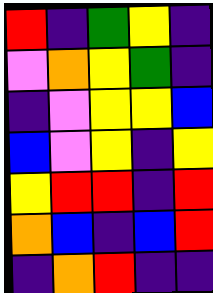[["red", "indigo", "green", "yellow", "indigo"], ["violet", "orange", "yellow", "green", "indigo"], ["indigo", "violet", "yellow", "yellow", "blue"], ["blue", "violet", "yellow", "indigo", "yellow"], ["yellow", "red", "red", "indigo", "red"], ["orange", "blue", "indigo", "blue", "red"], ["indigo", "orange", "red", "indigo", "indigo"]]